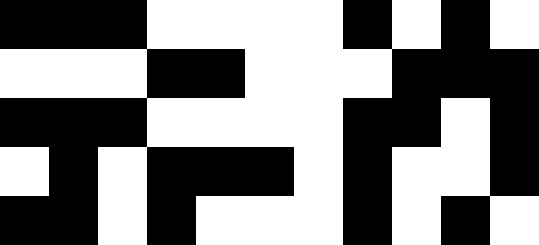[["black", "black", "black", "white", "white", "white", "white", "black", "white", "black", "white"], ["white", "white", "white", "black", "black", "white", "white", "white", "black", "black", "black"], ["black", "black", "black", "white", "white", "white", "white", "black", "black", "white", "black"], ["white", "black", "white", "black", "black", "black", "white", "black", "white", "white", "black"], ["black", "black", "white", "black", "white", "white", "white", "black", "white", "black", "white"]]